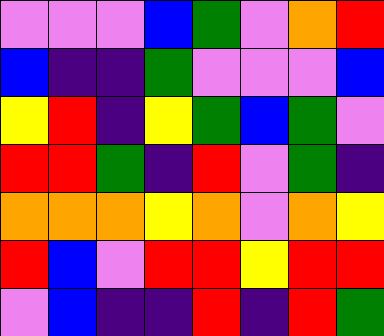[["violet", "violet", "violet", "blue", "green", "violet", "orange", "red"], ["blue", "indigo", "indigo", "green", "violet", "violet", "violet", "blue"], ["yellow", "red", "indigo", "yellow", "green", "blue", "green", "violet"], ["red", "red", "green", "indigo", "red", "violet", "green", "indigo"], ["orange", "orange", "orange", "yellow", "orange", "violet", "orange", "yellow"], ["red", "blue", "violet", "red", "red", "yellow", "red", "red"], ["violet", "blue", "indigo", "indigo", "red", "indigo", "red", "green"]]